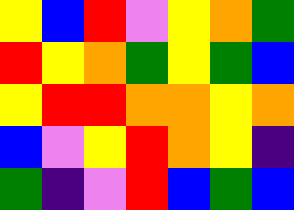[["yellow", "blue", "red", "violet", "yellow", "orange", "green"], ["red", "yellow", "orange", "green", "yellow", "green", "blue"], ["yellow", "red", "red", "orange", "orange", "yellow", "orange"], ["blue", "violet", "yellow", "red", "orange", "yellow", "indigo"], ["green", "indigo", "violet", "red", "blue", "green", "blue"]]